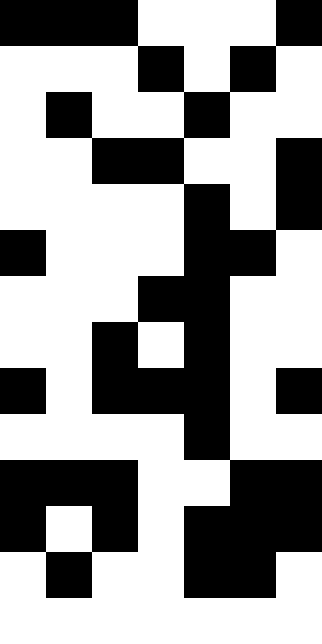[["black", "black", "black", "white", "white", "white", "black"], ["white", "white", "white", "black", "white", "black", "white"], ["white", "black", "white", "white", "black", "white", "white"], ["white", "white", "black", "black", "white", "white", "black"], ["white", "white", "white", "white", "black", "white", "black"], ["black", "white", "white", "white", "black", "black", "white"], ["white", "white", "white", "black", "black", "white", "white"], ["white", "white", "black", "white", "black", "white", "white"], ["black", "white", "black", "black", "black", "white", "black"], ["white", "white", "white", "white", "black", "white", "white"], ["black", "black", "black", "white", "white", "black", "black"], ["black", "white", "black", "white", "black", "black", "black"], ["white", "black", "white", "white", "black", "black", "white"], ["white", "white", "white", "white", "white", "white", "white"]]